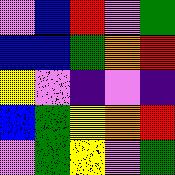[["violet", "blue", "red", "violet", "green"], ["blue", "blue", "green", "orange", "red"], ["yellow", "violet", "indigo", "violet", "indigo"], ["blue", "green", "yellow", "orange", "red"], ["violet", "green", "yellow", "violet", "green"]]